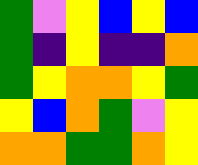[["green", "violet", "yellow", "blue", "yellow", "blue"], ["green", "indigo", "yellow", "indigo", "indigo", "orange"], ["green", "yellow", "orange", "orange", "yellow", "green"], ["yellow", "blue", "orange", "green", "violet", "yellow"], ["orange", "orange", "green", "green", "orange", "yellow"]]